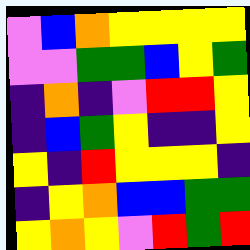[["violet", "blue", "orange", "yellow", "yellow", "yellow", "yellow"], ["violet", "violet", "green", "green", "blue", "yellow", "green"], ["indigo", "orange", "indigo", "violet", "red", "red", "yellow"], ["indigo", "blue", "green", "yellow", "indigo", "indigo", "yellow"], ["yellow", "indigo", "red", "yellow", "yellow", "yellow", "indigo"], ["indigo", "yellow", "orange", "blue", "blue", "green", "green"], ["yellow", "orange", "yellow", "violet", "red", "green", "red"]]